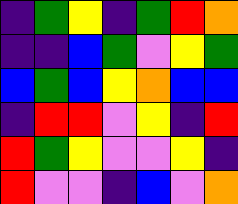[["indigo", "green", "yellow", "indigo", "green", "red", "orange"], ["indigo", "indigo", "blue", "green", "violet", "yellow", "green"], ["blue", "green", "blue", "yellow", "orange", "blue", "blue"], ["indigo", "red", "red", "violet", "yellow", "indigo", "red"], ["red", "green", "yellow", "violet", "violet", "yellow", "indigo"], ["red", "violet", "violet", "indigo", "blue", "violet", "orange"]]